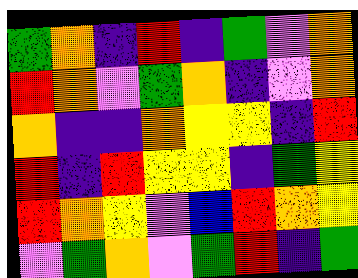[["green", "orange", "indigo", "red", "indigo", "green", "violet", "orange"], ["red", "orange", "violet", "green", "orange", "indigo", "violet", "orange"], ["orange", "indigo", "indigo", "orange", "yellow", "yellow", "indigo", "red"], ["red", "indigo", "red", "yellow", "yellow", "indigo", "green", "yellow"], ["red", "orange", "yellow", "violet", "blue", "red", "orange", "yellow"], ["violet", "green", "orange", "violet", "green", "red", "indigo", "green"]]